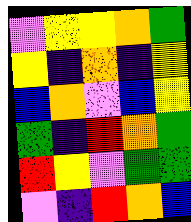[["violet", "yellow", "yellow", "orange", "green"], ["yellow", "indigo", "orange", "indigo", "yellow"], ["blue", "orange", "violet", "blue", "yellow"], ["green", "indigo", "red", "orange", "green"], ["red", "yellow", "violet", "green", "green"], ["violet", "indigo", "red", "orange", "blue"]]